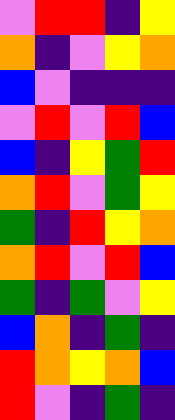[["violet", "red", "red", "indigo", "yellow"], ["orange", "indigo", "violet", "yellow", "orange"], ["blue", "violet", "indigo", "indigo", "indigo"], ["violet", "red", "violet", "red", "blue"], ["blue", "indigo", "yellow", "green", "red"], ["orange", "red", "violet", "green", "yellow"], ["green", "indigo", "red", "yellow", "orange"], ["orange", "red", "violet", "red", "blue"], ["green", "indigo", "green", "violet", "yellow"], ["blue", "orange", "indigo", "green", "indigo"], ["red", "orange", "yellow", "orange", "blue"], ["red", "violet", "indigo", "green", "indigo"]]